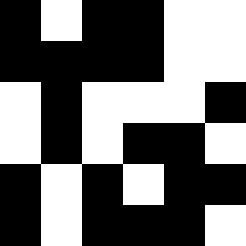[["black", "white", "black", "black", "white", "white"], ["black", "black", "black", "black", "white", "white"], ["white", "black", "white", "white", "white", "black"], ["white", "black", "white", "black", "black", "white"], ["black", "white", "black", "white", "black", "black"], ["black", "white", "black", "black", "black", "white"]]